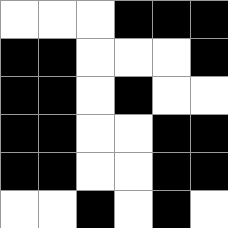[["white", "white", "white", "black", "black", "black"], ["black", "black", "white", "white", "white", "black"], ["black", "black", "white", "black", "white", "white"], ["black", "black", "white", "white", "black", "black"], ["black", "black", "white", "white", "black", "black"], ["white", "white", "black", "white", "black", "white"]]